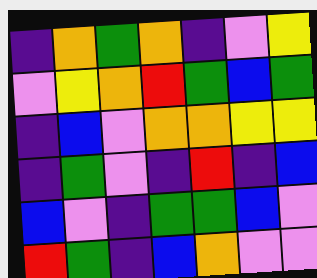[["indigo", "orange", "green", "orange", "indigo", "violet", "yellow"], ["violet", "yellow", "orange", "red", "green", "blue", "green"], ["indigo", "blue", "violet", "orange", "orange", "yellow", "yellow"], ["indigo", "green", "violet", "indigo", "red", "indigo", "blue"], ["blue", "violet", "indigo", "green", "green", "blue", "violet"], ["red", "green", "indigo", "blue", "orange", "violet", "violet"]]